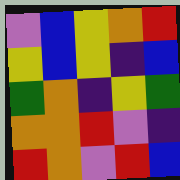[["violet", "blue", "yellow", "orange", "red"], ["yellow", "blue", "yellow", "indigo", "blue"], ["green", "orange", "indigo", "yellow", "green"], ["orange", "orange", "red", "violet", "indigo"], ["red", "orange", "violet", "red", "blue"]]